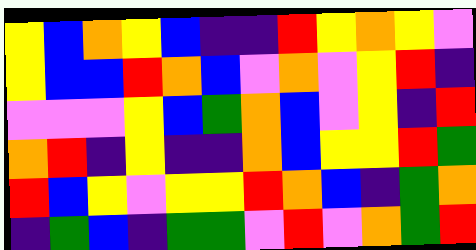[["yellow", "blue", "orange", "yellow", "blue", "indigo", "indigo", "red", "yellow", "orange", "yellow", "violet"], ["yellow", "blue", "blue", "red", "orange", "blue", "violet", "orange", "violet", "yellow", "red", "indigo"], ["violet", "violet", "violet", "yellow", "blue", "green", "orange", "blue", "violet", "yellow", "indigo", "red"], ["orange", "red", "indigo", "yellow", "indigo", "indigo", "orange", "blue", "yellow", "yellow", "red", "green"], ["red", "blue", "yellow", "violet", "yellow", "yellow", "red", "orange", "blue", "indigo", "green", "orange"], ["indigo", "green", "blue", "indigo", "green", "green", "violet", "red", "violet", "orange", "green", "red"]]